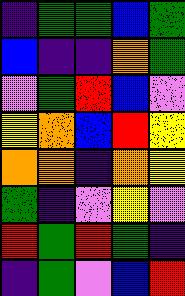[["indigo", "green", "green", "blue", "green"], ["blue", "indigo", "indigo", "orange", "green"], ["violet", "green", "red", "blue", "violet"], ["yellow", "orange", "blue", "red", "yellow"], ["orange", "orange", "indigo", "orange", "yellow"], ["green", "indigo", "violet", "yellow", "violet"], ["red", "green", "red", "green", "indigo"], ["indigo", "green", "violet", "blue", "red"]]